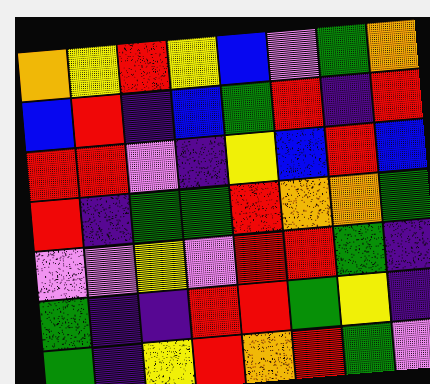[["orange", "yellow", "red", "yellow", "blue", "violet", "green", "orange"], ["blue", "red", "indigo", "blue", "green", "red", "indigo", "red"], ["red", "red", "violet", "indigo", "yellow", "blue", "red", "blue"], ["red", "indigo", "green", "green", "red", "orange", "orange", "green"], ["violet", "violet", "yellow", "violet", "red", "red", "green", "indigo"], ["green", "indigo", "indigo", "red", "red", "green", "yellow", "indigo"], ["green", "indigo", "yellow", "red", "orange", "red", "green", "violet"]]